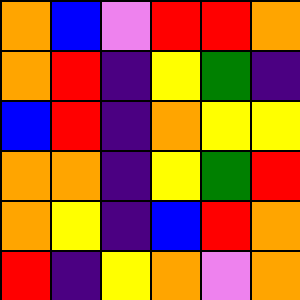[["orange", "blue", "violet", "red", "red", "orange"], ["orange", "red", "indigo", "yellow", "green", "indigo"], ["blue", "red", "indigo", "orange", "yellow", "yellow"], ["orange", "orange", "indigo", "yellow", "green", "red"], ["orange", "yellow", "indigo", "blue", "red", "orange"], ["red", "indigo", "yellow", "orange", "violet", "orange"]]